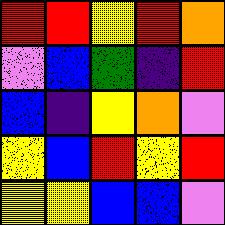[["red", "red", "yellow", "red", "orange"], ["violet", "blue", "green", "indigo", "red"], ["blue", "indigo", "yellow", "orange", "violet"], ["yellow", "blue", "red", "yellow", "red"], ["yellow", "yellow", "blue", "blue", "violet"]]